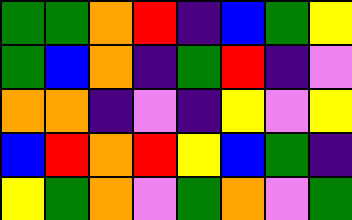[["green", "green", "orange", "red", "indigo", "blue", "green", "yellow"], ["green", "blue", "orange", "indigo", "green", "red", "indigo", "violet"], ["orange", "orange", "indigo", "violet", "indigo", "yellow", "violet", "yellow"], ["blue", "red", "orange", "red", "yellow", "blue", "green", "indigo"], ["yellow", "green", "orange", "violet", "green", "orange", "violet", "green"]]